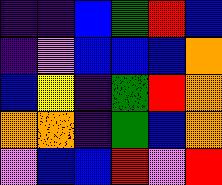[["indigo", "indigo", "blue", "green", "red", "blue"], ["indigo", "violet", "blue", "blue", "blue", "orange"], ["blue", "yellow", "indigo", "green", "red", "orange"], ["orange", "orange", "indigo", "green", "blue", "orange"], ["violet", "blue", "blue", "red", "violet", "red"]]